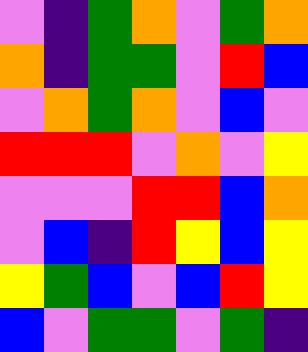[["violet", "indigo", "green", "orange", "violet", "green", "orange"], ["orange", "indigo", "green", "green", "violet", "red", "blue"], ["violet", "orange", "green", "orange", "violet", "blue", "violet"], ["red", "red", "red", "violet", "orange", "violet", "yellow"], ["violet", "violet", "violet", "red", "red", "blue", "orange"], ["violet", "blue", "indigo", "red", "yellow", "blue", "yellow"], ["yellow", "green", "blue", "violet", "blue", "red", "yellow"], ["blue", "violet", "green", "green", "violet", "green", "indigo"]]